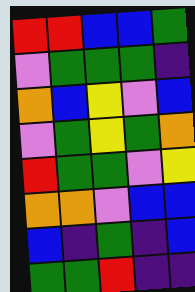[["red", "red", "blue", "blue", "green"], ["violet", "green", "green", "green", "indigo"], ["orange", "blue", "yellow", "violet", "blue"], ["violet", "green", "yellow", "green", "orange"], ["red", "green", "green", "violet", "yellow"], ["orange", "orange", "violet", "blue", "blue"], ["blue", "indigo", "green", "indigo", "blue"], ["green", "green", "red", "indigo", "indigo"]]